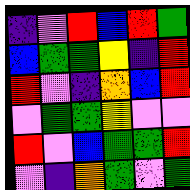[["indigo", "violet", "red", "blue", "red", "green"], ["blue", "green", "green", "yellow", "indigo", "red"], ["red", "violet", "indigo", "orange", "blue", "red"], ["violet", "green", "green", "yellow", "violet", "violet"], ["red", "violet", "blue", "green", "green", "red"], ["violet", "indigo", "orange", "green", "violet", "green"]]